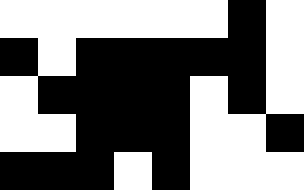[["white", "white", "white", "white", "white", "white", "black", "white"], ["black", "white", "black", "black", "black", "black", "black", "white"], ["white", "black", "black", "black", "black", "white", "black", "white"], ["white", "white", "black", "black", "black", "white", "white", "black"], ["black", "black", "black", "white", "black", "white", "white", "white"]]